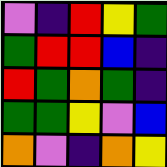[["violet", "indigo", "red", "yellow", "green"], ["green", "red", "red", "blue", "indigo"], ["red", "green", "orange", "green", "indigo"], ["green", "green", "yellow", "violet", "blue"], ["orange", "violet", "indigo", "orange", "yellow"]]